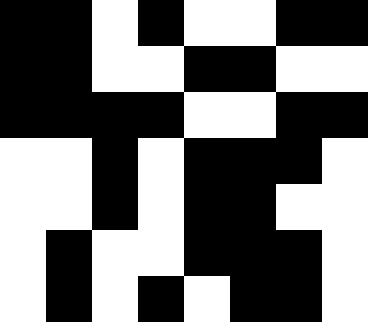[["black", "black", "white", "black", "white", "white", "black", "black"], ["black", "black", "white", "white", "black", "black", "white", "white"], ["black", "black", "black", "black", "white", "white", "black", "black"], ["white", "white", "black", "white", "black", "black", "black", "white"], ["white", "white", "black", "white", "black", "black", "white", "white"], ["white", "black", "white", "white", "black", "black", "black", "white"], ["white", "black", "white", "black", "white", "black", "black", "white"]]